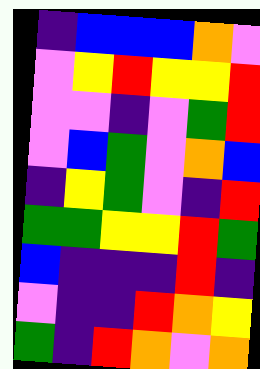[["indigo", "blue", "blue", "blue", "orange", "violet"], ["violet", "yellow", "red", "yellow", "yellow", "red"], ["violet", "violet", "indigo", "violet", "green", "red"], ["violet", "blue", "green", "violet", "orange", "blue"], ["indigo", "yellow", "green", "violet", "indigo", "red"], ["green", "green", "yellow", "yellow", "red", "green"], ["blue", "indigo", "indigo", "indigo", "red", "indigo"], ["violet", "indigo", "indigo", "red", "orange", "yellow"], ["green", "indigo", "red", "orange", "violet", "orange"]]